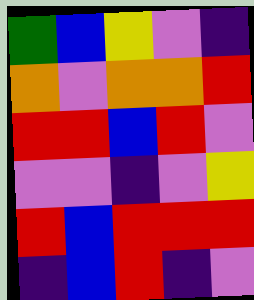[["green", "blue", "yellow", "violet", "indigo"], ["orange", "violet", "orange", "orange", "red"], ["red", "red", "blue", "red", "violet"], ["violet", "violet", "indigo", "violet", "yellow"], ["red", "blue", "red", "red", "red"], ["indigo", "blue", "red", "indigo", "violet"]]